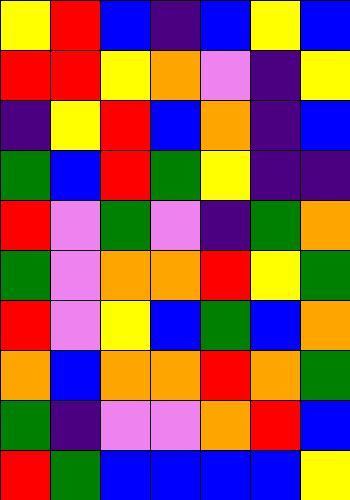[["yellow", "red", "blue", "indigo", "blue", "yellow", "blue"], ["red", "red", "yellow", "orange", "violet", "indigo", "yellow"], ["indigo", "yellow", "red", "blue", "orange", "indigo", "blue"], ["green", "blue", "red", "green", "yellow", "indigo", "indigo"], ["red", "violet", "green", "violet", "indigo", "green", "orange"], ["green", "violet", "orange", "orange", "red", "yellow", "green"], ["red", "violet", "yellow", "blue", "green", "blue", "orange"], ["orange", "blue", "orange", "orange", "red", "orange", "green"], ["green", "indigo", "violet", "violet", "orange", "red", "blue"], ["red", "green", "blue", "blue", "blue", "blue", "yellow"]]